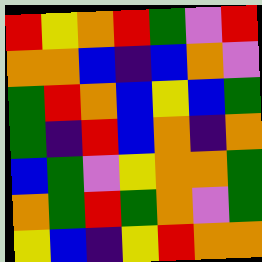[["red", "yellow", "orange", "red", "green", "violet", "red"], ["orange", "orange", "blue", "indigo", "blue", "orange", "violet"], ["green", "red", "orange", "blue", "yellow", "blue", "green"], ["green", "indigo", "red", "blue", "orange", "indigo", "orange"], ["blue", "green", "violet", "yellow", "orange", "orange", "green"], ["orange", "green", "red", "green", "orange", "violet", "green"], ["yellow", "blue", "indigo", "yellow", "red", "orange", "orange"]]